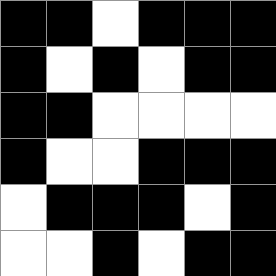[["black", "black", "white", "black", "black", "black"], ["black", "white", "black", "white", "black", "black"], ["black", "black", "white", "white", "white", "white"], ["black", "white", "white", "black", "black", "black"], ["white", "black", "black", "black", "white", "black"], ["white", "white", "black", "white", "black", "black"]]